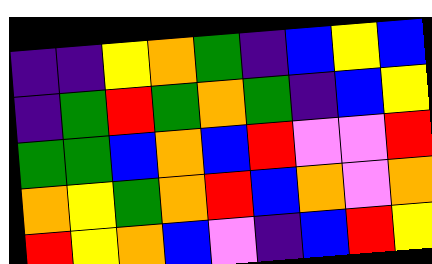[["indigo", "indigo", "yellow", "orange", "green", "indigo", "blue", "yellow", "blue"], ["indigo", "green", "red", "green", "orange", "green", "indigo", "blue", "yellow"], ["green", "green", "blue", "orange", "blue", "red", "violet", "violet", "red"], ["orange", "yellow", "green", "orange", "red", "blue", "orange", "violet", "orange"], ["red", "yellow", "orange", "blue", "violet", "indigo", "blue", "red", "yellow"]]